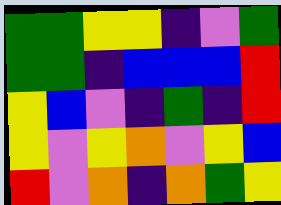[["green", "green", "yellow", "yellow", "indigo", "violet", "green"], ["green", "green", "indigo", "blue", "blue", "blue", "red"], ["yellow", "blue", "violet", "indigo", "green", "indigo", "red"], ["yellow", "violet", "yellow", "orange", "violet", "yellow", "blue"], ["red", "violet", "orange", "indigo", "orange", "green", "yellow"]]